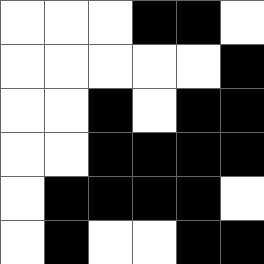[["white", "white", "white", "black", "black", "white"], ["white", "white", "white", "white", "white", "black"], ["white", "white", "black", "white", "black", "black"], ["white", "white", "black", "black", "black", "black"], ["white", "black", "black", "black", "black", "white"], ["white", "black", "white", "white", "black", "black"]]